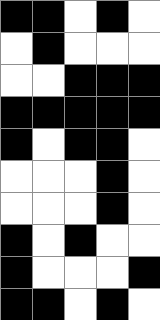[["black", "black", "white", "black", "white"], ["white", "black", "white", "white", "white"], ["white", "white", "black", "black", "black"], ["black", "black", "black", "black", "black"], ["black", "white", "black", "black", "white"], ["white", "white", "white", "black", "white"], ["white", "white", "white", "black", "white"], ["black", "white", "black", "white", "white"], ["black", "white", "white", "white", "black"], ["black", "black", "white", "black", "white"]]